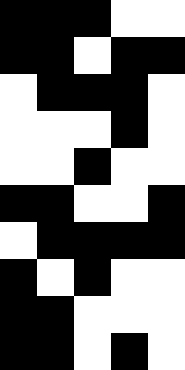[["black", "black", "black", "white", "white"], ["black", "black", "white", "black", "black"], ["white", "black", "black", "black", "white"], ["white", "white", "white", "black", "white"], ["white", "white", "black", "white", "white"], ["black", "black", "white", "white", "black"], ["white", "black", "black", "black", "black"], ["black", "white", "black", "white", "white"], ["black", "black", "white", "white", "white"], ["black", "black", "white", "black", "white"]]